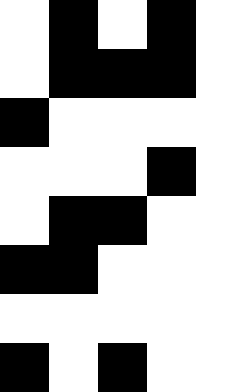[["white", "black", "white", "black", "white"], ["white", "black", "black", "black", "white"], ["black", "white", "white", "white", "white"], ["white", "white", "white", "black", "white"], ["white", "black", "black", "white", "white"], ["black", "black", "white", "white", "white"], ["white", "white", "white", "white", "white"], ["black", "white", "black", "white", "white"]]